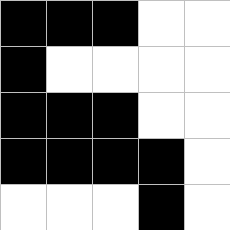[["black", "black", "black", "white", "white"], ["black", "white", "white", "white", "white"], ["black", "black", "black", "white", "white"], ["black", "black", "black", "black", "white"], ["white", "white", "white", "black", "white"]]